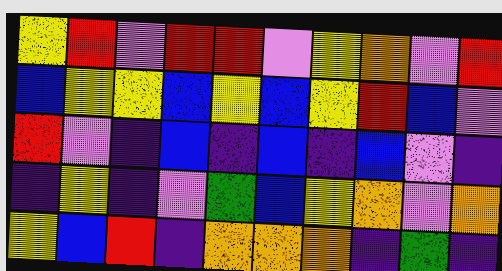[["yellow", "red", "violet", "red", "red", "violet", "yellow", "orange", "violet", "red"], ["blue", "yellow", "yellow", "blue", "yellow", "blue", "yellow", "red", "blue", "violet"], ["red", "violet", "indigo", "blue", "indigo", "blue", "indigo", "blue", "violet", "indigo"], ["indigo", "yellow", "indigo", "violet", "green", "blue", "yellow", "orange", "violet", "orange"], ["yellow", "blue", "red", "indigo", "orange", "orange", "orange", "indigo", "green", "indigo"]]